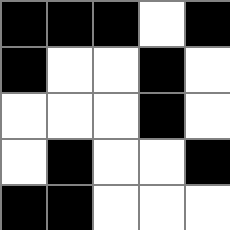[["black", "black", "black", "white", "black"], ["black", "white", "white", "black", "white"], ["white", "white", "white", "black", "white"], ["white", "black", "white", "white", "black"], ["black", "black", "white", "white", "white"]]